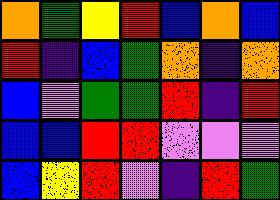[["orange", "green", "yellow", "red", "blue", "orange", "blue"], ["red", "indigo", "blue", "green", "orange", "indigo", "orange"], ["blue", "violet", "green", "green", "red", "indigo", "red"], ["blue", "blue", "red", "red", "violet", "violet", "violet"], ["blue", "yellow", "red", "violet", "indigo", "red", "green"]]